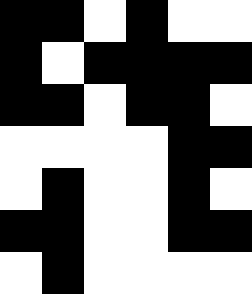[["black", "black", "white", "black", "white", "white"], ["black", "white", "black", "black", "black", "black"], ["black", "black", "white", "black", "black", "white"], ["white", "white", "white", "white", "black", "black"], ["white", "black", "white", "white", "black", "white"], ["black", "black", "white", "white", "black", "black"], ["white", "black", "white", "white", "white", "white"]]